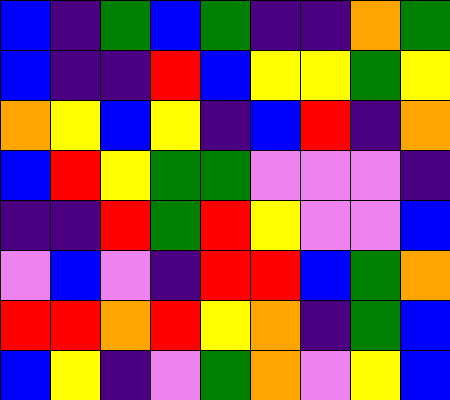[["blue", "indigo", "green", "blue", "green", "indigo", "indigo", "orange", "green"], ["blue", "indigo", "indigo", "red", "blue", "yellow", "yellow", "green", "yellow"], ["orange", "yellow", "blue", "yellow", "indigo", "blue", "red", "indigo", "orange"], ["blue", "red", "yellow", "green", "green", "violet", "violet", "violet", "indigo"], ["indigo", "indigo", "red", "green", "red", "yellow", "violet", "violet", "blue"], ["violet", "blue", "violet", "indigo", "red", "red", "blue", "green", "orange"], ["red", "red", "orange", "red", "yellow", "orange", "indigo", "green", "blue"], ["blue", "yellow", "indigo", "violet", "green", "orange", "violet", "yellow", "blue"]]